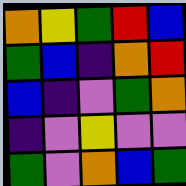[["orange", "yellow", "green", "red", "blue"], ["green", "blue", "indigo", "orange", "red"], ["blue", "indigo", "violet", "green", "orange"], ["indigo", "violet", "yellow", "violet", "violet"], ["green", "violet", "orange", "blue", "green"]]